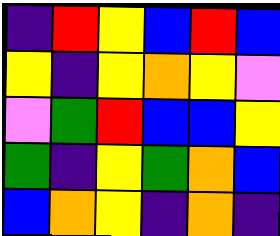[["indigo", "red", "yellow", "blue", "red", "blue"], ["yellow", "indigo", "yellow", "orange", "yellow", "violet"], ["violet", "green", "red", "blue", "blue", "yellow"], ["green", "indigo", "yellow", "green", "orange", "blue"], ["blue", "orange", "yellow", "indigo", "orange", "indigo"]]